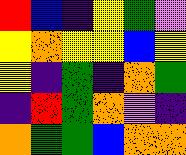[["red", "blue", "indigo", "yellow", "green", "violet"], ["yellow", "orange", "yellow", "yellow", "blue", "yellow"], ["yellow", "indigo", "green", "indigo", "orange", "green"], ["indigo", "red", "green", "orange", "violet", "indigo"], ["orange", "green", "green", "blue", "orange", "orange"]]